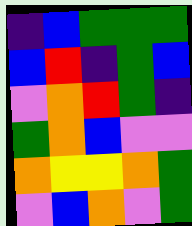[["indigo", "blue", "green", "green", "green"], ["blue", "red", "indigo", "green", "blue"], ["violet", "orange", "red", "green", "indigo"], ["green", "orange", "blue", "violet", "violet"], ["orange", "yellow", "yellow", "orange", "green"], ["violet", "blue", "orange", "violet", "green"]]